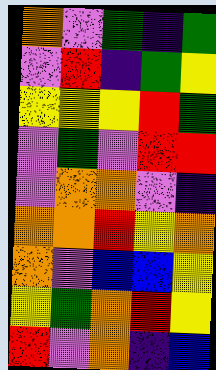[["orange", "violet", "green", "indigo", "green"], ["violet", "red", "indigo", "green", "yellow"], ["yellow", "yellow", "yellow", "red", "green"], ["violet", "green", "violet", "red", "red"], ["violet", "orange", "orange", "violet", "indigo"], ["orange", "orange", "red", "yellow", "orange"], ["orange", "violet", "blue", "blue", "yellow"], ["yellow", "green", "orange", "red", "yellow"], ["red", "violet", "orange", "indigo", "blue"]]